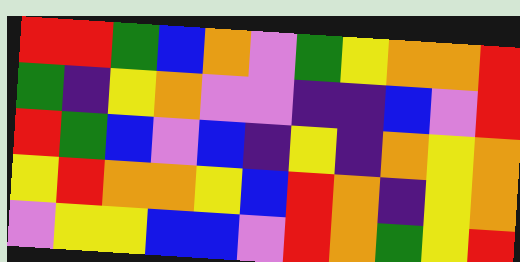[["red", "red", "green", "blue", "orange", "violet", "green", "yellow", "orange", "orange", "red"], ["green", "indigo", "yellow", "orange", "violet", "violet", "indigo", "indigo", "blue", "violet", "red"], ["red", "green", "blue", "violet", "blue", "indigo", "yellow", "indigo", "orange", "yellow", "orange"], ["yellow", "red", "orange", "orange", "yellow", "blue", "red", "orange", "indigo", "yellow", "orange"], ["violet", "yellow", "yellow", "blue", "blue", "violet", "red", "orange", "green", "yellow", "red"]]